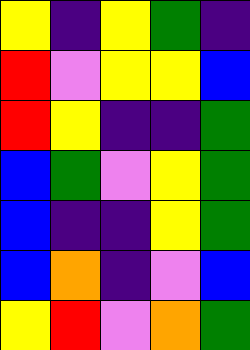[["yellow", "indigo", "yellow", "green", "indigo"], ["red", "violet", "yellow", "yellow", "blue"], ["red", "yellow", "indigo", "indigo", "green"], ["blue", "green", "violet", "yellow", "green"], ["blue", "indigo", "indigo", "yellow", "green"], ["blue", "orange", "indigo", "violet", "blue"], ["yellow", "red", "violet", "orange", "green"]]